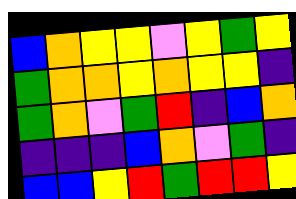[["blue", "orange", "yellow", "yellow", "violet", "yellow", "green", "yellow"], ["green", "orange", "orange", "yellow", "orange", "yellow", "yellow", "indigo"], ["green", "orange", "violet", "green", "red", "indigo", "blue", "orange"], ["indigo", "indigo", "indigo", "blue", "orange", "violet", "green", "indigo"], ["blue", "blue", "yellow", "red", "green", "red", "red", "yellow"]]